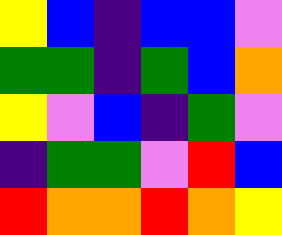[["yellow", "blue", "indigo", "blue", "blue", "violet"], ["green", "green", "indigo", "green", "blue", "orange"], ["yellow", "violet", "blue", "indigo", "green", "violet"], ["indigo", "green", "green", "violet", "red", "blue"], ["red", "orange", "orange", "red", "orange", "yellow"]]